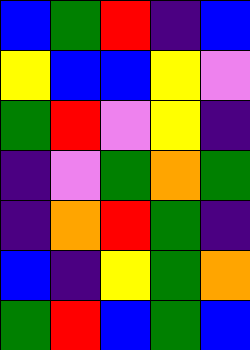[["blue", "green", "red", "indigo", "blue"], ["yellow", "blue", "blue", "yellow", "violet"], ["green", "red", "violet", "yellow", "indigo"], ["indigo", "violet", "green", "orange", "green"], ["indigo", "orange", "red", "green", "indigo"], ["blue", "indigo", "yellow", "green", "orange"], ["green", "red", "blue", "green", "blue"]]